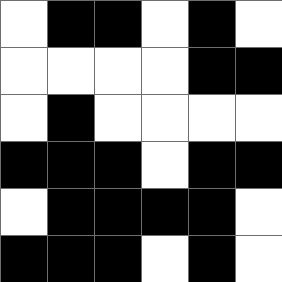[["white", "black", "black", "white", "black", "white"], ["white", "white", "white", "white", "black", "black"], ["white", "black", "white", "white", "white", "white"], ["black", "black", "black", "white", "black", "black"], ["white", "black", "black", "black", "black", "white"], ["black", "black", "black", "white", "black", "white"]]